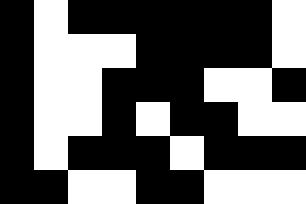[["black", "white", "black", "black", "black", "black", "black", "black", "white"], ["black", "white", "white", "white", "black", "black", "black", "black", "white"], ["black", "white", "white", "black", "black", "black", "white", "white", "black"], ["black", "white", "white", "black", "white", "black", "black", "white", "white"], ["black", "white", "black", "black", "black", "white", "black", "black", "black"], ["black", "black", "white", "white", "black", "black", "white", "white", "white"]]